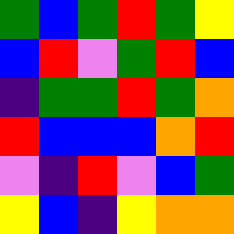[["green", "blue", "green", "red", "green", "yellow"], ["blue", "red", "violet", "green", "red", "blue"], ["indigo", "green", "green", "red", "green", "orange"], ["red", "blue", "blue", "blue", "orange", "red"], ["violet", "indigo", "red", "violet", "blue", "green"], ["yellow", "blue", "indigo", "yellow", "orange", "orange"]]